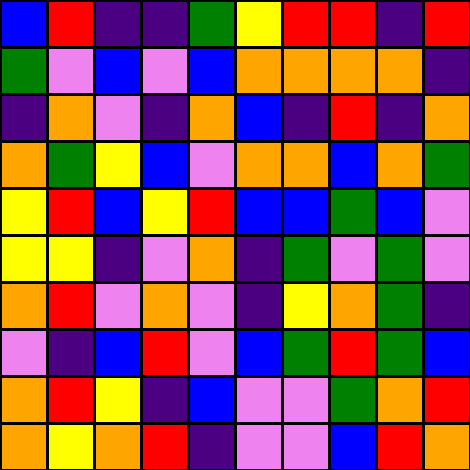[["blue", "red", "indigo", "indigo", "green", "yellow", "red", "red", "indigo", "red"], ["green", "violet", "blue", "violet", "blue", "orange", "orange", "orange", "orange", "indigo"], ["indigo", "orange", "violet", "indigo", "orange", "blue", "indigo", "red", "indigo", "orange"], ["orange", "green", "yellow", "blue", "violet", "orange", "orange", "blue", "orange", "green"], ["yellow", "red", "blue", "yellow", "red", "blue", "blue", "green", "blue", "violet"], ["yellow", "yellow", "indigo", "violet", "orange", "indigo", "green", "violet", "green", "violet"], ["orange", "red", "violet", "orange", "violet", "indigo", "yellow", "orange", "green", "indigo"], ["violet", "indigo", "blue", "red", "violet", "blue", "green", "red", "green", "blue"], ["orange", "red", "yellow", "indigo", "blue", "violet", "violet", "green", "orange", "red"], ["orange", "yellow", "orange", "red", "indigo", "violet", "violet", "blue", "red", "orange"]]